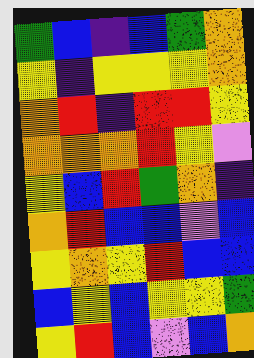[["green", "blue", "indigo", "blue", "green", "orange"], ["yellow", "indigo", "yellow", "yellow", "yellow", "orange"], ["orange", "red", "indigo", "red", "red", "yellow"], ["orange", "orange", "orange", "red", "yellow", "violet"], ["yellow", "blue", "red", "green", "orange", "indigo"], ["orange", "red", "blue", "blue", "violet", "blue"], ["yellow", "orange", "yellow", "red", "blue", "blue"], ["blue", "yellow", "blue", "yellow", "yellow", "green"], ["yellow", "red", "blue", "violet", "blue", "orange"]]